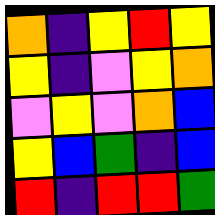[["orange", "indigo", "yellow", "red", "yellow"], ["yellow", "indigo", "violet", "yellow", "orange"], ["violet", "yellow", "violet", "orange", "blue"], ["yellow", "blue", "green", "indigo", "blue"], ["red", "indigo", "red", "red", "green"]]